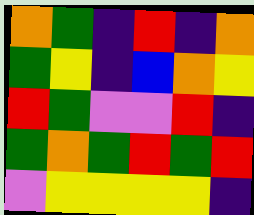[["orange", "green", "indigo", "red", "indigo", "orange"], ["green", "yellow", "indigo", "blue", "orange", "yellow"], ["red", "green", "violet", "violet", "red", "indigo"], ["green", "orange", "green", "red", "green", "red"], ["violet", "yellow", "yellow", "yellow", "yellow", "indigo"]]